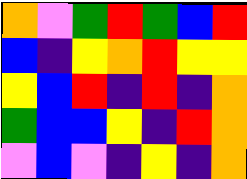[["orange", "violet", "green", "red", "green", "blue", "red"], ["blue", "indigo", "yellow", "orange", "red", "yellow", "yellow"], ["yellow", "blue", "red", "indigo", "red", "indigo", "orange"], ["green", "blue", "blue", "yellow", "indigo", "red", "orange"], ["violet", "blue", "violet", "indigo", "yellow", "indigo", "orange"]]